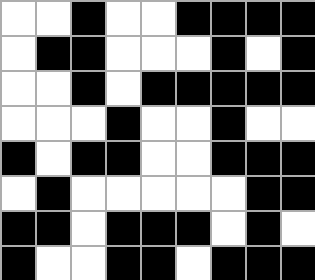[["white", "white", "black", "white", "white", "black", "black", "black", "black"], ["white", "black", "black", "white", "white", "white", "black", "white", "black"], ["white", "white", "black", "white", "black", "black", "black", "black", "black"], ["white", "white", "white", "black", "white", "white", "black", "white", "white"], ["black", "white", "black", "black", "white", "white", "black", "black", "black"], ["white", "black", "white", "white", "white", "white", "white", "black", "black"], ["black", "black", "white", "black", "black", "black", "white", "black", "white"], ["black", "white", "white", "black", "black", "white", "black", "black", "black"]]